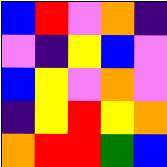[["blue", "red", "violet", "orange", "indigo"], ["violet", "indigo", "yellow", "blue", "violet"], ["blue", "yellow", "violet", "orange", "violet"], ["indigo", "yellow", "red", "yellow", "orange"], ["orange", "red", "red", "green", "blue"]]